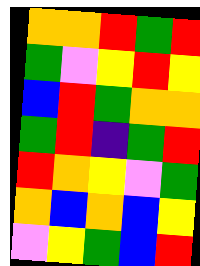[["orange", "orange", "red", "green", "red"], ["green", "violet", "yellow", "red", "yellow"], ["blue", "red", "green", "orange", "orange"], ["green", "red", "indigo", "green", "red"], ["red", "orange", "yellow", "violet", "green"], ["orange", "blue", "orange", "blue", "yellow"], ["violet", "yellow", "green", "blue", "red"]]